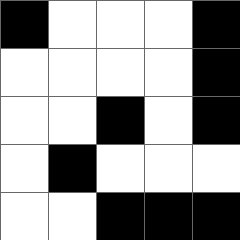[["black", "white", "white", "white", "black"], ["white", "white", "white", "white", "black"], ["white", "white", "black", "white", "black"], ["white", "black", "white", "white", "white"], ["white", "white", "black", "black", "black"]]